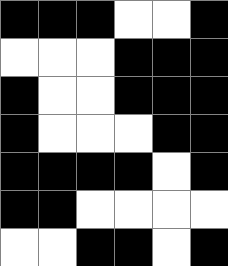[["black", "black", "black", "white", "white", "black"], ["white", "white", "white", "black", "black", "black"], ["black", "white", "white", "black", "black", "black"], ["black", "white", "white", "white", "black", "black"], ["black", "black", "black", "black", "white", "black"], ["black", "black", "white", "white", "white", "white"], ["white", "white", "black", "black", "white", "black"]]